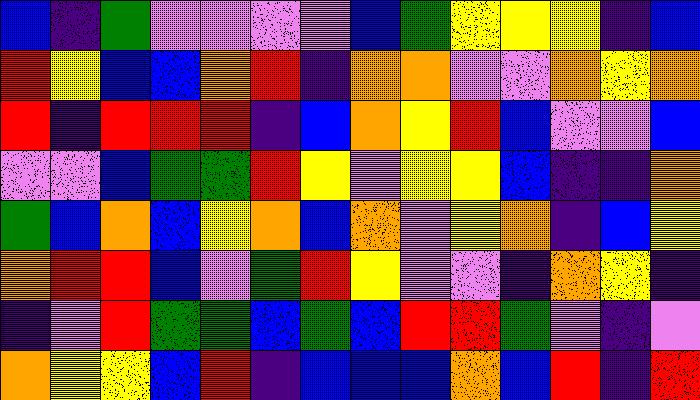[["blue", "indigo", "green", "violet", "violet", "violet", "violet", "blue", "green", "yellow", "yellow", "yellow", "indigo", "blue"], ["red", "yellow", "blue", "blue", "orange", "red", "indigo", "orange", "orange", "violet", "violet", "orange", "yellow", "orange"], ["red", "indigo", "red", "red", "red", "indigo", "blue", "orange", "yellow", "red", "blue", "violet", "violet", "blue"], ["violet", "violet", "blue", "green", "green", "red", "yellow", "violet", "yellow", "yellow", "blue", "indigo", "indigo", "orange"], ["green", "blue", "orange", "blue", "yellow", "orange", "blue", "orange", "violet", "yellow", "orange", "indigo", "blue", "yellow"], ["orange", "red", "red", "blue", "violet", "green", "red", "yellow", "violet", "violet", "indigo", "orange", "yellow", "indigo"], ["indigo", "violet", "red", "green", "green", "blue", "green", "blue", "red", "red", "green", "violet", "indigo", "violet"], ["orange", "yellow", "yellow", "blue", "red", "indigo", "blue", "blue", "blue", "orange", "blue", "red", "indigo", "red"]]